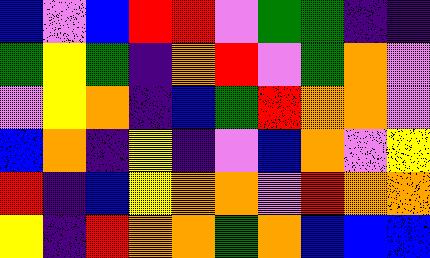[["blue", "violet", "blue", "red", "red", "violet", "green", "green", "indigo", "indigo"], ["green", "yellow", "green", "indigo", "orange", "red", "violet", "green", "orange", "violet"], ["violet", "yellow", "orange", "indigo", "blue", "green", "red", "orange", "orange", "violet"], ["blue", "orange", "indigo", "yellow", "indigo", "violet", "blue", "orange", "violet", "yellow"], ["red", "indigo", "blue", "yellow", "orange", "orange", "violet", "red", "orange", "orange"], ["yellow", "indigo", "red", "orange", "orange", "green", "orange", "blue", "blue", "blue"]]